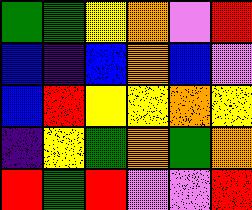[["green", "green", "yellow", "orange", "violet", "red"], ["blue", "indigo", "blue", "orange", "blue", "violet"], ["blue", "red", "yellow", "yellow", "orange", "yellow"], ["indigo", "yellow", "green", "orange", "green", "orange"], ["red", "green", "red", "violet", "violet", "red"]]